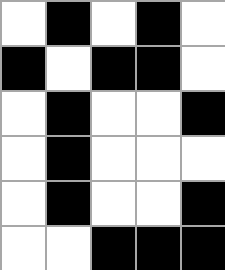[["white", "black", "white", "black", "white"], ["black", "white", "black", "black", "white"], ["white", "black", "white", "white", "black"], ["white", "black", "white", "white", "white"], ["white", "black", "white", "white", "black"], ["white", "white", "black", "black", "black"]]